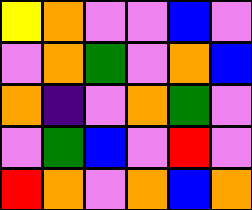[["yellow", "orange", "violet", "violet", "blue", "violet"], ["violet", "orange", "green", "violet", "orange", "blue"], ["orange", "indigo", "violet", "orange", "green", "violet"], ["violet", "green", "blue", "violet", "red", "violet"], ["red", "orange", "violet", "orange", "blue", "orange"]]